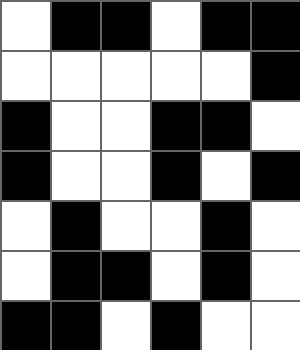[["white", "black", "black", "white", "black", "black"], ["white", "white", "white", "white", "white", "black"], ["black", "white", "white", "black", "black", "white"], ["black", "white", "white", "black", "white", "black"], ["white", "black", "white", "white", "black", "white"], ["white", "black", "black", "white", "black", "white"], ["black", "black", "white", "black", "white", "white"]]